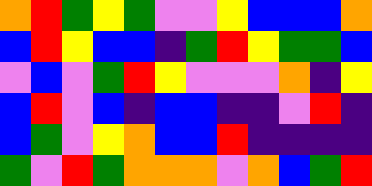[["orange", "red", "green", "yellow", "green", "violet", "violet", "yellow", "blue", "blue", "blue", "orange"], ["blue", "red", "yellow", "blue", "blue", "indigo", "green", "red", "yellow", "green", "green", "blue"], ["violet", "blue", "violet", "green", "red", "yellow", "violet", "violet", "violet", "orange", "indigo", "yellow"], ["blue", "red", "violet", "blue", "indigo", "blue", "blue", "indigo", "indigo", "violet", "red", "indigo"], ["blue", "green", "violet", "yellow", "orange", "blue", "blue", "red", "indigo", "indigo", "indigo", "indigo"], ["green", "violet", "red", "green", "orange", "orange", "orange", "violet", "orange", "blue", "green", "red"]]